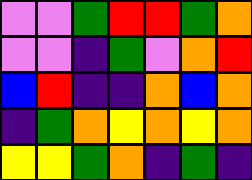[["violet", "violet", "green", "red", "red", "green", "orange"], ["violet", "violet", "indigo", "green", "violet", "orange", "red"], ["blue", "red", "indigo", "indigo", "orange", "blue", "orange"], ["indigo", "green", "orange", "yellow", "orange", "yellow", "orange"], ["yellow", "yellow", "green", "orange", "indigo", "green", "indigo"]]